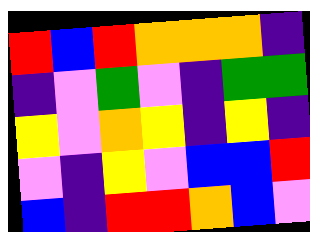[["red", "blue", "red", "orange", "orange", "orange", "indigo"], ["indigo", "violet", "green", "violet", "indigo", "green", "green"], ["yellow", "violet", "orange", "yellow", "indigo", "yellow", "indigo"], ["violet", "indigo", "yellow", "violet", "blue", "blue", "red"], ["blue", "indigo", "red", "red", "orange", "blue", "violet"]]